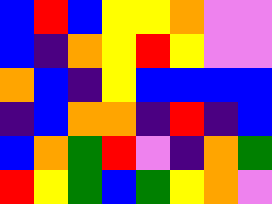[["blue", "red", "blue", "yellow", "yellow", "orange", "violet", "violet"], ["blue", "indigo", "orange", "yellow", "red", "yellow", "violet", "violet"], ["orange", "blue", "indigo", "yellow", "blue", "blue", "blue", "blue"], ["indigo", "blue", "orange", "orange", "indigo", "red", "indigo", "blue"], ["blue", "orange", "green", "red", "violet", "indigo", "orange", "green"], ["red", "yellow", "green", "blue", "green", "yellow", "orange", "violet"]]